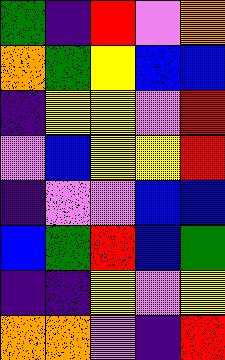[["green", "indigo", "red", "violet", "orange"], ["orange", "green", "yellow", "blue", "blue"], ["indigo", "yellow", "yellow", "violet", "red"], ["violet", "blue", "yellow", "yellow", "red"], ["indigo", "violet", "violet", "blue", "blue"], ["blue", "green", "red", "blue", "green"], ["indigo", "indigo", "yellow", "violet", "yellow"], ["orange", "orange", "violet", "indigo", "red"]]